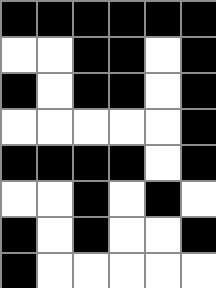[["black", "black", "black", "black", "black", "black"], ["white", "white", "black", "black", "white", "black"], ["black", "white", "black", "black", "white", "black"], ["white", "white", "white", "white", "white", "black"], ["black", "black", "black", "black", "white", "black"], ["white", "white", "black", "white", "black", "white"], ["black", "white", "black", "white", "white", "black"], ["black", "white", "white", "white", "white", "white"]]